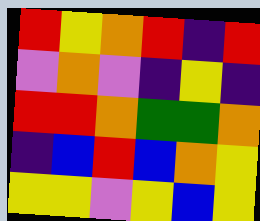[["red", "yellow", "orange", "red", "indigo", "red"], ["violet", "orange", "violet", "indigo", "yellow", "indigo"], ["red", "red", "orange", "green", "green", "orange"], ["indigo", "blue", "red", "blue", "orange", "yellow"], ["yellow", "yellow", "violet", "yellow", "blue", "yellow"]]